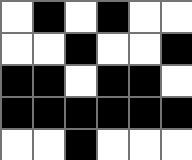[["white", "black", "white", "black", "white", "white"], ["white", "white", "black", "white", "white", "black"], ["black", "black", "white", "black", "black", "white"], ["black", "black", "black", "black", "black", "black"], ["white", "white", "black", "white", "white", "white"]]